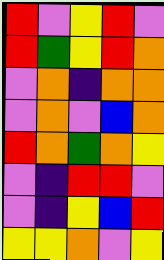[["red", "violet", "yellow", "red", "violet"], ["red", "green", "yellow", "red", "orange"], ["violet", "orange", "indigo", "orange", "orange"], ["violet", "orange", "violet", "blue", "orange"], ["red", "orange", "green", "orange", "yellow"], ["violet", "indigo", "red", "red", "violet"], ["violet", "indigo", "yellow", "blue", "red"], ["yellow", "yellow", "orange", "violet", "yellow"]]